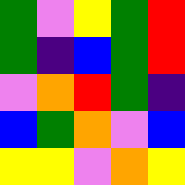[["green", "violet", "yellow", "green", "red"], ["green", "indigo", "blue", "green", "red"], ["violet", "orange", "red", "green", "indigo"], ["blue", "green", "orange", "violet", "blue"], ["yellow", "yellow", "violet", "orange", "yellow"]]